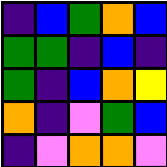[["indigo", "blue", "green", "orange", "blue"], ["green", "green", "indigo", "blue", "indigo"], ["green", "indigo", "blue", "orange", "yellow"], ["orange", "indigo", "violet", "green", "blue"], ["indigo", "violet", "orange", "orange", "violet"]]